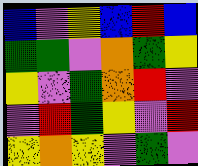[["blue", "violet", "yellow", "blue", "red", "blue"], ["green", "green", "violet", "orange", "green", "yellow"], ["yellow", "violet", "green", "orange", "red", "violet"], ["violet", "red", "green", "yellow", "violet", "red"], ["yellow", "orange", "yellow", "violet", "green", "violet"]]